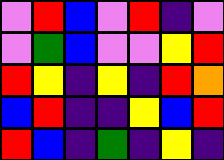[["violet", "red", "blue", "violet", "red", "indigo", "violet"], ["violet", "green", "blue", "violet", "violet", "yellow", "red"], ["red", "yellow", "indigo", "yellow", "indigo", "red", "orange"], ["blue", "red", "indigo", "indigo", "yellow", "blue", "red"], ["red", "blue", "indigo", "green", "indigo", "yellow", "indigo"]]